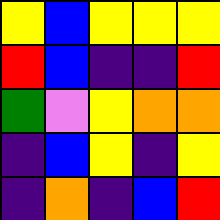[["yellow", "blue", "yellow", "yellow", "yellow"], ["red", "blue", "indigo", "indigo", "red"], ["green", "violet", "yellow", "orange", "orange"], ["indigo", "blue", "yellow", "indigo", "yellow"], ["indigo", "orange", "indigo", "blue", "red"]]